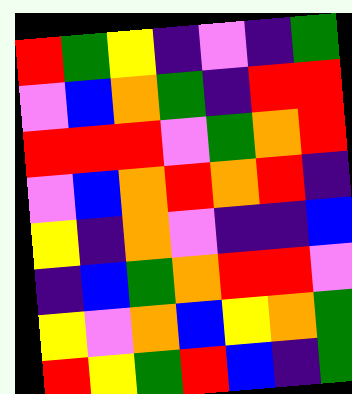[["red", "green", "yellow", "indigo", "violet", "indigo", "green"], ["violet", "blue", "orange", "green", "indigo", "red", "red"], ["red", "red", "red", "violet", "green", "orange", "red"], ["violet", "blue", "orange", "red", "orange", "red", "indigo"], ["yellow", "indigo", "orange", "violet", "indigo", "indigo", "blue"], ["indigo", "blue", "green", "orange", "red", "red", "violet"], ["yellow", "violet", "orange", "blue", "yellow", "orange", "green"], ["red", "yellow", "green", "red", "blue", "indigo", "green"]]